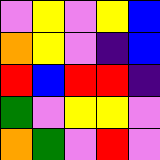[["violet", "yellow", "violet", "yellow", "blue"], ["orange", "yellow", "violet", "indigo", "blue"], ["red", "blue", "red", "red", "indigo"], ["green", "violet", "yellow", "yellow", "violet"], ["orange", "green", "violet", "red", "violet"]]